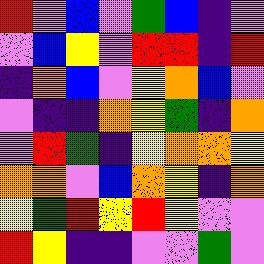[["red", "violet", "blue", "violet", "green", "blue", "indigo", "violet"], ["violet", "blue", "yellow", "violet", "red", "red", "indigo", "red"], ["indigo", "orange", "blue", "violet", "yellow", "orange", "blue", "violet"], ["violet", "indigo", "indigo", "orange", "yellow", "green", "indigo", "orange"], ["violet", "red", "green", "indigo", "yellow", "orange", "orange", "yellow"], ["orange", "orange", "violet", "blue", "orange", "yellow", "indigo", "orange"], ["yellow", "green", "red", "yellow", "red", "yellow", "violet", "violet"], ["red", "yellow", "indigo", "indigo", "violet", "violet", "green", "violet"]]